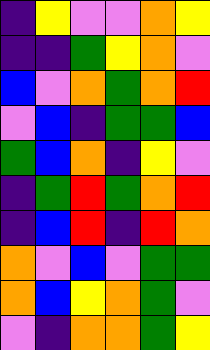[["indigo", "yellow", "violet", "violet", "orange", "yellow"], ["indigo", "indigo", "green", "yellow", "orange", "violet"], ["blue", "violet", "orange", "green", "orange", "red"], ["violet", "blue", "indigo", "green", "green", "blue"], ["green", "blue", "orange", "indigo", "yellow", "violet"], ["indigo", "green", "red", "green", "orange", "red"], ["indigo", "blue", "red", "indigo", "red", "orange"], ["orange", "violet", "blue", "violet", "green", "green"], ["orange", "blue", "yellow", "orange", "green", "violet"], ["violet", "indigo", "orange", "orange", "green", "yellow"]]